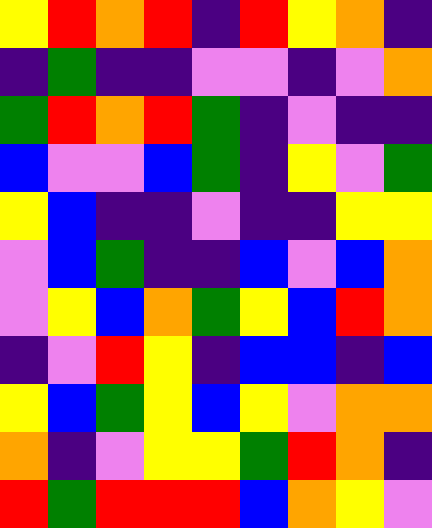[["yellow", "red", "orange", "red", "indigo", "red", "yellow", "orange", "indigo"], ["indigo", "green", "indigo", "indigo", "violet", "violet", "indigo", "violet", "orange"], ["green", "red", "orange", "red", "green", "indigo", "violet", "indigo", "indigo"], ["blue", "violet", "violet", "blue", "green", "indigo", "yellow", "violet", "green"], ["yellow", "blue", "indigo", "indigo", "violet", "indigo", "indigo", "yellow", "yellow"], ["violet", "blue", "green", "indigo", "indigo", "blue", "violet", "blue", "orange"], ["violet", "yellow", "blue", "orange", "green", "yellow", "blue", "red", "orange"], ["indigo", "violet", "red", "yellow", "indigo", "blue", "blue", "indigo", "blue"], ["yellow", "blue", "green", "yellow", "blue", "yellow", "violet", "orange", "orange"], ["orange", "indigo", "violet", "yellow", "yellow", "green", "red", "orange", "indigo"], ["red", "green", "red", "red", "red", "blue", "orange", "yellow", "violet"]]